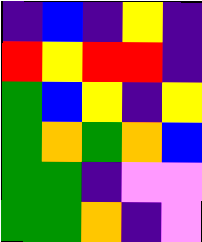[["indigo", "blue", "indigo", "yellow", "indigo"], ["red", "yellow", "red", "red", "indigo"], ["green", "blue", "yellow", "indigo", "yellow"], ["green", "orange", "green", "orange", "blue"], ["green", "green", "indigo", "violet", "violet"], ["green", "green", "orange", "indigo", "violet"]]